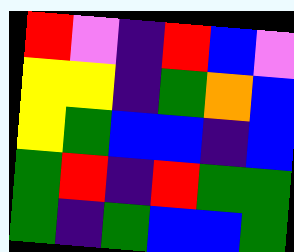[["red", "violet", "indigo", "red", "blue", "violet"], ["yellow", "yellow", "indigo", "green", "orange", "blue"], ["yellow", "green", "blue", "blue", "indigo", "blue"], ["green", "red", "indigo", "red", "green", "green"], ["green", "indigo", "green", "blue", "blue", "green"]]